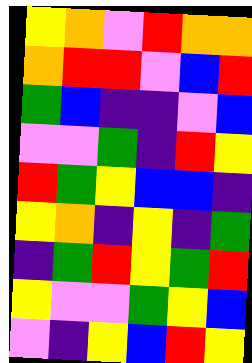[["yellow", "orange", "violet", "red", "orange", "orange"], ["orange", "red", "red", "violet", "blue", "red"], ["green", "blue", "indigo", "indigo", "violet", "blue"], ["violet", "violet", "green", "indigo", "red", "yellow"], ["red", "green", "yellow", "blue", "blue", "indigo"], ["yellow", "orange", "indigo", "yellow", "indigo", "green"], ["indigo", "green", "red", "yellow", "green", "red"], ["yellow", "violet", "violet", "green", "yellow", "blue"], ["violet", "indigo", "yellow", "blue", "red", "yellow"]]